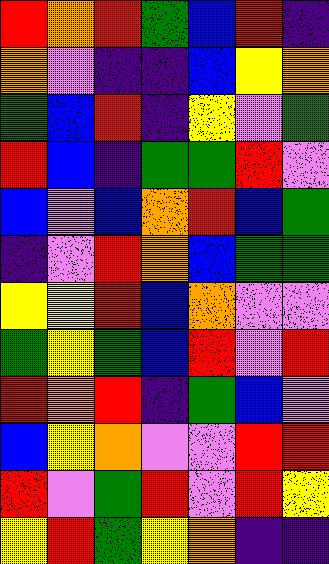[["red", "orange", "red", "green", "blue", "red", "indigo"], ["orange", "violet", "indigo", "indigo", "blue", "yellow", "orange"], ["green", "blue", "red", "indigo", "yellow", "violet", "green"], ["red", "blue", "indigo", "green", "green", "red", "violet"], ["blue", "violet", "blue", "orange", "red", "blue", "green"], ["indigo", "violet", "red", "orange", "blue", "green", "green"], ["yellow", "yellow", "red", "blue", "orange", "violet", "violet"], ["green", "yellow", "green", "blue", "red", "violet", "red"], ["red", "orange", "red", "indigo", "green", "blue", "violet"], ["blue", "yellow", "orange", "violet", "violet", "red", "red"], ["red", "violet", "green", "red", "violet", "red", "yellow"], ["yellow", "red", "green", "yellow", "orange", "indigo", "indigo"]]